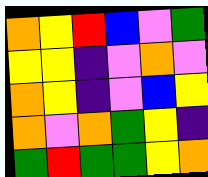[["orange", "yellow", "red", "blue", "violet", "green"], ["yellow", "yellow", "indigo", "violet", "orange", "violet"], ["orange", "yellow", "indigo", "violet", "blue", "yellow"], ["orange", "violet", "orange", "green", "yellow", "indigo"], ["green", "red", "green", "green", "yellow", "orange"]]